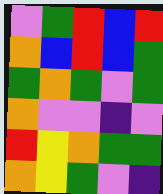[["violet", "green", "red", "blue", "red"], ["orange", "blue", "red", "blue", "green"], ["green", "orange", "green", "violet", "green"], ["orange", "violet", "violet", "indigo", "violet"], ["red", "yellow", "orange", "green", "green"], ["orange", "yellow", "green", "violet", "indigo"]]